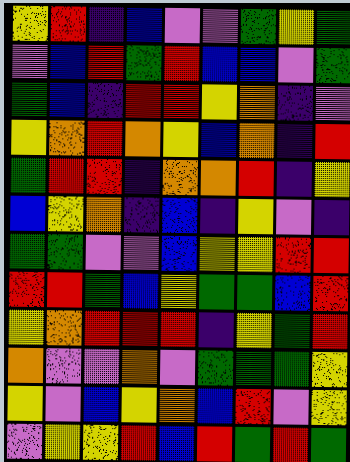[["yellow", "red", "indigo", "blue", "violet", "violet", "green", "yellow", "green"], ["violet", "blue", "red", "green", "red", "blue", "blue", "violet", "green"], ["green", "blue", "indigo", "red", "red", "yellow", "orange", "indigo", "violet"], ["yellow", "orange", "red", "orange", "yellow", "blue", "orange", "indigo", "red"], ["green", "red", "red", "indigo", "orange", "orange", "red", "indigo", "yellow"], ["blue", "yellow", "orange", "indigo", "blue", "indigo", "yellow", "violet", "indigo"], ["green", "green", "violet", "violet", "blue", "yellow", "yellow", "red", "red"], ["red", "red", "green", "blue", "yellow", "green", "green", "blue", "red"], ["yellow", "orange", "red", "red", "red", "indigo", "yellow", "green", "red"], ["orange", "violet", "violet", "orange", "violet", "green", "green", "green", "yellow"], ["yellow", "violet", "blue", "yellow", "orange", "blue", "red", "violet", "yellow"], ["violet", "yellow", "yellow", "red", "blue", "red", "green", "red", "green"]]